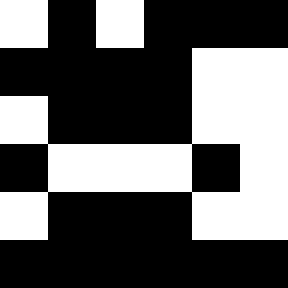[["white", "black", "white", "black", "black", "black"], ["black", "black", "black", "black", "white", "white"], ["white", "black", "black", "black", "white", "white"], ["black", "white", "white", "white", "black", "white"], ["white", "black", "black", "black", "white", "white"], ["black", "black", "black", "black", "black", "black"]]